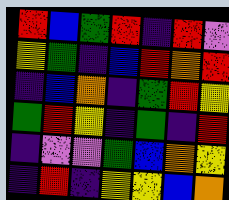[["red", "blue", "green", "red", "indigo", "red", "violet"], ["yellow", "green", "indigo", "blue", "red", "orange", "red"], ["indigo", "blue", "orange", "indigo", "green", "red", "yellow"], ["green", "red", "yellow", "indigo", "green", "indigo", "red"], ["indigo", "violet", "violet", "green", "blue", "orange", "yellow"], ["indigo", "red", "indigo", "yellow", "yellow", "blue", "orange"]]